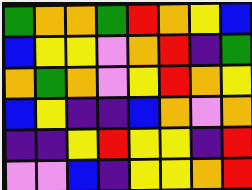[["green", "orange", "orange", "green", "red", "orange", "yellow", "blue"], ["blue", "yellow", "yellow", "violet", "orange", "red", "indigo", "green"], ["orange", "green", "orange", "violet", "yellow", "red", "orange", "yellow"], ["blue", "yellow", "indigo", "indigo", "blue", "orange", "violet", "orange"], ["indigo", "indigo", "yellow", "red", "yellow", "yellow", "indigo", "red"], ["violet", "violet", "blue", "indigo", "yellow", "yellow", "orange", "red"]]